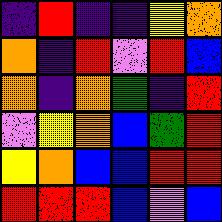[["indigo", "red", "indigo", "indigo", "yellow", "orange"], ["orange", "indigo", "red", "violet", "red", "blue"], ["orange", "indigo", "orange", "green", "indigo", "red"], ["violet", "yellow", "orange", "blue", "green", "red"], ["yellow", "orange", "blue", "blue", "red", "red"], ["red", "red", "red", "blue", "violet", "blue"]]